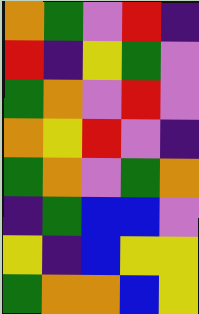[["orange", "green", "violet", "red", "indigo"], ["red", "indigo", "yellow", "green", "violet"], ["green", "orange", "violet", "red", "violet"], ["orange", "yellow", "red", "violet", "indigo"], ["green", "orange", "violet", "green", "orange"], ["indigo", "green", "blue", "blue", "violet"], ["yellow", "indigo", "blue", "yellow", "yellow"], ["green", "orange", "orange", "blue", "yellow"]]